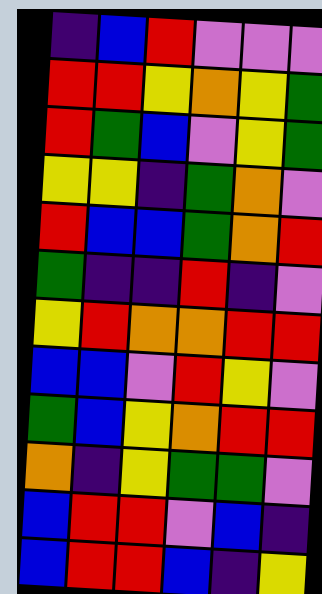[["indigo", "blue", "red", "violet", "violet", "violet"], ["red", "red", "yellow", "orange", "yellow", "green"], ["red", "green", "blue", "violet", "yellow", "green"], ["yellow", "yellow", "indigo", "green", "orange", "violet"], ["red", "blue", "blue", "green", "orange", "red"], ["green", "indigo", "indigo", "red", "indigo", "violet"], ["yellow", "red", "orange", "orange", "red", "red"], ["blue", "blue", "violet", "red", "yellow", "violet"], ["green", "blue", "yellow", "orange", "red", "red"], ["orange", "indigo", "yellow", "green", "green", "violet"], ["blue", "red", "red", "violet", "blue", "indigo"], ["blue", "red", "red", "blue", "indigo", "yellow"]]